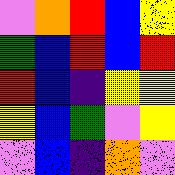[["violet", "orange", "red", "blue", "yellow"], ["green", "blue", "red", "blue", "red"], ["red", "blue", "indigo", "yellow", "yellow"], ["yellow", "blue", "green", "violet", "yellow"], ["violet", "blue", "indigo", "orange", "violet"]]